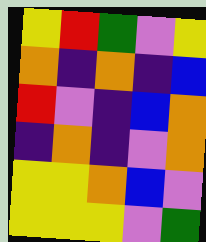[["yellow", "red", "green", "violet", "yellow"], ["orange", "indigo", "orange", "indigo", "blue"], ["red", "violet", "indigo", "blue", "orange"], ["indigo", "orange", "indigo", "violet", "orange"], ["yellow", "yellow", "orange", "blue", "violet"], ["yellow", "yellow", "yellow", "violet", "green"]]